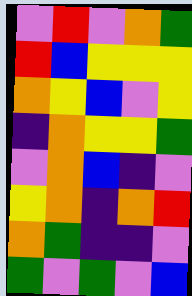[["violet", "red", "violet", "orange", "green"], ["red", "blue", "yellow", "yellow", "yellow"], ["orange", "yellow", "blue", "violet", "yellow"], ["indigo", "orange", "yellow", "yellow", "green"], ["violet", "orange", "blue", "indigo", "violet"], ["yellow", "orange", "indigo", "orange", "red"], ["orange", "green", "indigo", "indigo", "violet"], ["green", "violet", "green", "violet", "blue"]]